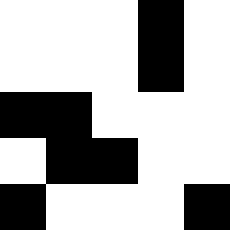[["white", "white", "white", "black", "white"], ["white", "white", "white", "black", "white"], ["black", "black", "white", "white", "white"], ["white", "black", "black", "white", "white"], ["black", "white", "white", "white", "black"]]